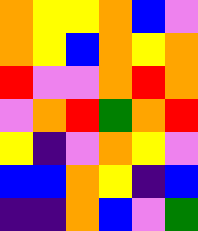[["orange", "yellow", "yellow", "orange", "blue", "violet"], ["orange", "yellow", "blue", "orange", "yellow", "orange"], ["red", "violet", "violet", "orange", "red", "orange"], ["violet", "orange", "red", "green", "orange", "red"], ["yellow", "indigo", "violet", "orange", "yellow", "violet"], ["blue", "blue", "orange", "yellow", "indigo", "blue"], ["indigo", "indigo", "orange", "blue", "violet", "green"]]